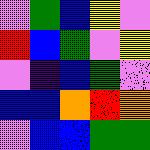[["violet", "green", "blue", "yellow", "violet"], ["red", "blue", "green", "violet", "yellow"], ["violet", "indigo", "blue", "green", "violet"], ["blue", "blue", "orange", "red", "orange"], ["violet", "blue", "blue", "green", "green"]]